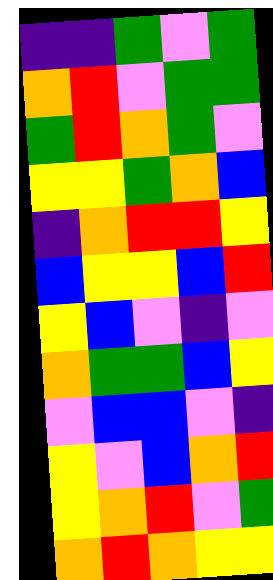[["indigo", "indigo", "green", "violet", "green"], ["orange", "red", "violet", "green", "green"], ["green", "red", "orange", "green", "violet"], ["yellow", "yellow", "green", "orange", "blue"], ["indigo", "orange", "red", "red", "yellow"], ["blue", "yellow", "yellow", "blue", "red"], ["yellow", "blue", "violet", "indigo", "violet"], ["orange", "green", "green", "blue", "yellow"], ["violet", "blue", "blue", "violet", "indigo"], ["yellow", "violet", "blue", "orange", "red"], ["yellow", "orange", "red", "violet", "green"], ["orange", "red", "orange", "yellow", "yellow"]]